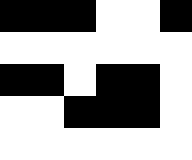[["black", "black", "black", "white", "white", "black"], ["white", "white", "white", "white", "white", "white"], ["black", "black", "white", "black", "black", "white"], ["white", "white", "black", "black", "black", "white"], ["white", "white", "white", "white", "white", "white"]]